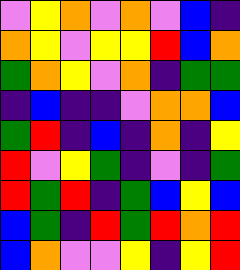[["violet", "yellow", "orange", "violet", "orange", "violet", "blue", "indigo"], ["orange", "yellow", "violet", "yellow", "yellow", "red", "blue", "orange"], ["green", "orange", "yellow", "violet", "orange", "indigo", "green", "green"], ["indigo", "blue", "indigo", "indigo", "violet", "orange", "orange", "blue"], ["green", "red", "indigo", "blue", "indigo", "orange", "indigo", "yellow"], ["red", "violet", "yellow", "green", "indigo", "violet", "indigo", "green"], ["red", "green", "red", "indigo", "green", "blue", "yellow", "blue"], ["blue", "green", "indigo", "red", "green", "red", "orange", "red"], ["blue", "orange", "violet", "violet", "yellow", "indigo", "yellow", "red"]]